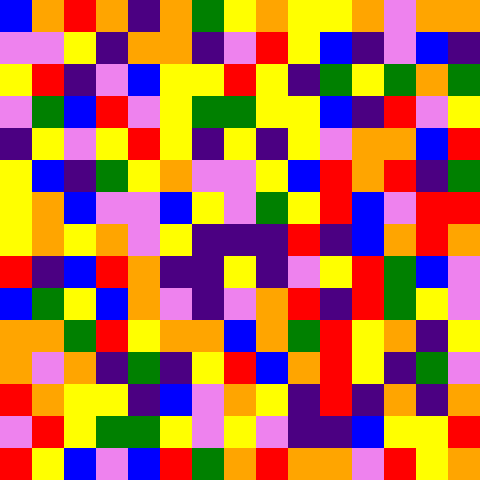[["blue", "orange", "red", "orange", "indigo", "orange", "green", "yellow", "orange", "yellow", "yellow", "orange", "violet", "orange", "orange"], ["violet", "violet", "yellow", "indigo", "orange", "orange", "indigo", "violet", "red", "yellow", "blue", "indigo", "violet", "blue", "indigo"], ["yellow", "red", "indigo", "violet", "blue", "yellow", "yellow", "red", "yellow", "indigo", "green", "yellow", "green", "orange", "green"], ["violet", "green", "blue", "red", "violet", "yellow", "green", "green", "yellow", "yellow", "blue", "indigo", "red", "violet", "yellow"], ["indigo", "yellow", "violet", "yellow", "red", "yellow", "indigo", "yellow", "indigo", "yellow", "violet", "orange", "orange", "blue", "red"], ["yellow", "blue", "indigo", "green", "yellow", "orange", "violet", "violet", "yellow", "blue", "red", "orange", "red", "indigo", "green"], ["yellow", "orange", "blue", "violet", "violet", "blue", "yellow", "violet", "green", "yellow", "red", "blue", "violet", "red", "red"], ["yellow", "orange", "yellow", "orange", "violet", "yellow", "indigo", "indigo", "indigo", "red", "indigo", "blue", "orange", "red", "orange"], ["red", "indigo", "blue", "red", "orange", "indigo", "indigo", "yellow", "indigo", "violet", "yellow", "red", "green", "blue", "violet"], ["blue", "green", "yellow", "blue", "orange", "violet", "indigo", "violet", "orange", "red", "indigo", "red", "green", "yellow", "violet"], ["orange", "orange", "green", "red", "yellow", "orange", "orange", "blue", "orange", "green", "red", "yellow", "orange", "indigo", "yellow"], ["orange", "violet", "orange", "indigo", "green", "indigo", "yellow", "red", "blue", "orange", "red", "yellow", "indigo", "green", "violet"], ["red", "orange", "yellow", "yellow", "indigo", "blue", "violet", "orange", "yellow", "indigo", "red", "indigo", "orange", "indigo", "orange"], ["violet", "red", "yellow", "green", "green", "yellow", "violet", "yellow", "violet", "indigo", "indigo", "blue", "yellow", "yellow", "red"], ["red", "yellow", "blue", "violet", "blue", "red", "green", "orange", "red", "orange", "orange", "violet", "red", "yellow", "orange"]]